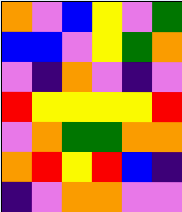[["orange", "violet", "blue", "yellow", "violet", "green"], ["blue", "blue", "violet", "yellow", "green", "orange"], ["violet", "indigo", "orange", "violet", "indigo", "violet"], ["red", "yellow", "yellow", "yellow", "yellow", "red"], ["violet", "orange", "green", "green", "orange", "orange"], ["orange", "red", "yellow", "red", "blue", "indigo"], ["indigo", "violet", "orange", "orange", "violet", "violet"]]